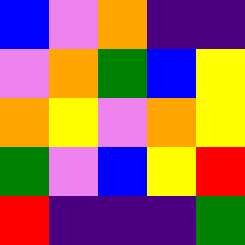[["blue", "violet", "orange", "indigo", "indigo"], ["violet", "orange", "green", "blue", "yellow"], ["orange", "yellow", "violet", "orange", "yellow"], ["green", "violet", "blue", "yellow", "red"], ["red", "indigo", "indigo", "indigo", "green"]]